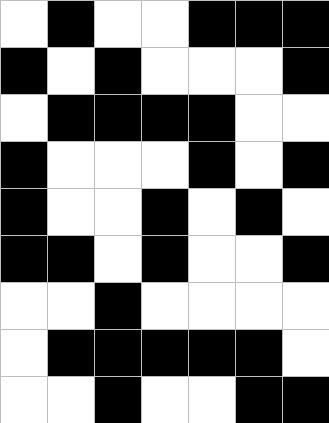[["white", "black", "white", "white", "black", "black", "black"], ["black", "white", "black", "white", "white", "white", "black"], ["white", "black", "black", "black", "black", "white", "white"], ["black", "white", "white", "white", "black", "white", "black"], ["black", "white", "white", "black", "white", "black", "white"], ["black", "black", "white", "black", "white", "white", "black"], ["white", "white", "black", "white", "white", "white", "white"], ["white", "black", "black", "black", "black", "black", "white"], ["white", "white", "black", "white", "white", "black", "black"]]